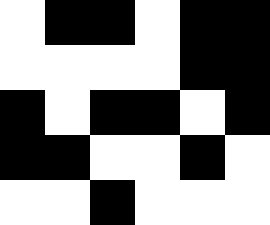[["white", "black", "black", "white", "black", "black"], ["white", "white", "white", "white", "black", "black"], ["black", "white", "black", "black", "white", "black"], ["black", "black", "white", "white", "black", "white"], ["white", "white", "black", "white", "white", "white"]]